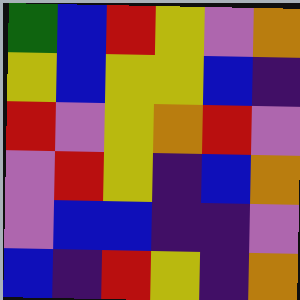[["green", "blue", "red", "yellow", "violet", "orange"], ["yellow", "blue", "yellow", "yellow", "blue", "indigo"], ["red", "violet", "yellow", "orange", "red", "violet"], ["violet", "red", "yellow", "indigo", "blue", "orange"], ["violet", "blue", "blue", "indigo", "indigo", "violet"], ["blue", "indigo", "red", "yellow", "indigo", "orange"]]